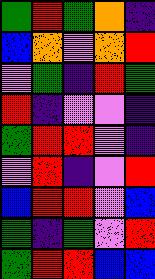[["green", "red", "green", "orange", "indigo"], ["blue", "orange", "violet", "orange", "red"], ["violet", "green", "indigo", "red", "green"], ["red", "indigo", "violet", "violet", "indigo"], ["green", "red", "red", "violet", "indigo"], ["violet", "red", "indigo", "violet", "red"], ["blue", "red", "red", "violet", "blue"], ["green", "indigo", "green", "violet", "red"], ["green", "red", "red", "blue", "blue"]]